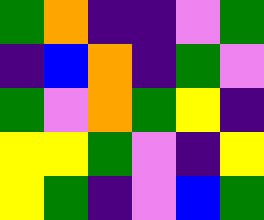[["green", "orange", "indigo", "indigo", "violet", "green"], ["indigo", "blue", "orange", "indigo", "green", "violet"], ["green", "violet", "orange", "green", "yellow", "indigo"], ["yellow", "yellow", "green", "violet", "indigo", "yellow"], ["yellow", "green", "indigo", "violet", "blue", "green"]]